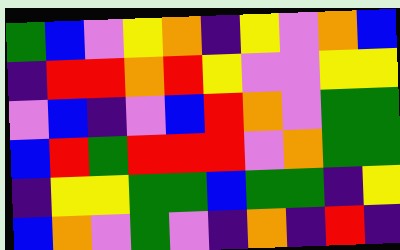[["green", "blue", "violet", "yellow", "orange", "indigo", "yellow", "violet", "orange", "blue"], ["indigo", "red", "red", "orange", "red", "yellow", "violet", "violet", "yellow", "yellow"], ["violet", "blue", "indigo", "violet", "blue", "red", "orange", "violet", "green", "green"], ["blue", "red", "green", "red", "red", "red", "violet", "orange", "green", "green"], ["indigo", "yellow", "yellow", "green", "green", "blue", "green", "green", "indigo", "yellow"], ["blue", "orange", "violet", "green", "violet", "indigo", "orange", "indigo", "red", "indigo"]]